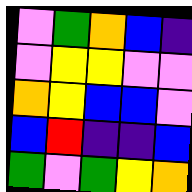[["violet", "green", "orange", "blue", "indigo"], ["violet", "yellow", "yellow", "violet", "violet"], ["orange", "yellow", "blue", "blue", "violet"], ["blue", "red", "indigo", "indigo", "blue"], ["green", "violet", "green", "yellow", "orange"]]